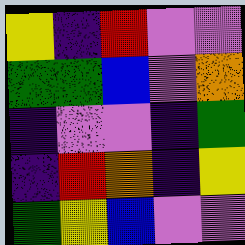[["yellow", "indigo", "red", "violet", "violet"], ["green", "green", "blue", "violet", "orange"], ["indigo", "violet", "violet", "indigo", "green"], ["indigo", "red", "orange", "indigo", "yellow"], ["green", "yellow", "blue", "violet", "violet"]]